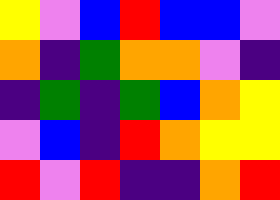[["yellow", "violet", "blue", "red", "blue", "blue", "violet"], ["orange", "indigo", "green", "orange", "orange", "violet", "indigo"], ["indigo", "green", "indigo", "green", "blue", "orange", "yellow"], ["violet", "blue", "indigo", "red", "orange", "yellow", "yellow"], ["red", "violet", "red", "indigo", "indigo", "orange", "red"]]